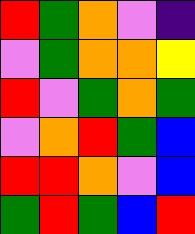[["red", "green", "orange", "violet", "indigo"], ["violet", "green", "orange", "orange", "yellow"], ["red", "violet", "green", "orange", "green"], ["violet", "orange", "red", "green", "blue"], ["red", "red", "orange", "violet", "blue"], ["green", "red", "green", "blue", "red"]]